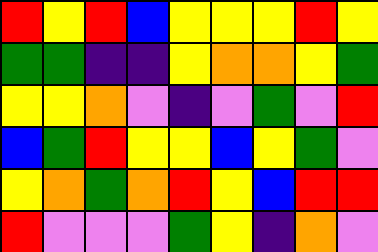[["red", "yellow", "red", "blue", "yellow", "yellow", "yellow", "red", "yellow"], ["green", "green", "indigo", "indigo", "yellow", "orange", "orange", "yellow", "green"], ["yellow", "yellow", "orange", "violet", "indigo", "violet", "green", "violet", "red"], ["blue", "green", "red", "yellow", "yellow", "blue", "yellow", "green", "violet"], ["yellow", "orange", "green", "orange", "red", "yellow", "blue", "red", "red"], ["red", "violet", "violet", "violet", "green", "yellow", "indigo", "orange", "violet"]]